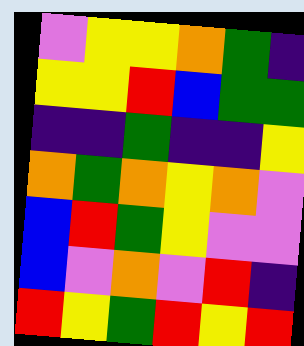[["violet", "yellow", "yellow", "orange", "green", "indigo"], ["yellow", "yellow", "red", "blue", "green", "green"], ["indigo", "indigo", "green", "indigo", "indigo", "yellow"], ["orange", "green", "orange", "yellow", "orange", "violet"], ["blue", "red", "green", "yellow", "violet", "violet"], ["blue", "violet", "orange", "violet", "red", "indigo"], ["red", "yellow", "green", "red", "yellow", "red"]]